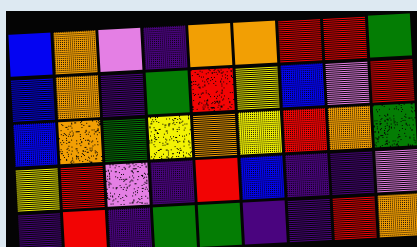[["blue", "orange", "violet", "indigo", "orange", "orange", "red", "red", "green"], ["blue", "orange", "indigo", "green", "red", "yellow", "blue", "violet", "red"], ["blue", "orange", "green", "yellow", "orange", "yellow", "red", "orange", "green"], ["yellow", "red", "violet", "indigo", "red", "blue", "indigo", "indigo", "violet"], ["indigo", "red", "indigo", "green", "green", "indigo", "indigo", "red", "orange"]]